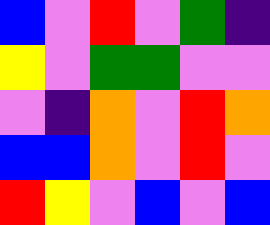[["blue", "violet", "red", "violet", "green", "indigo"], ["yellow", "violet", "green", "green", "violet", "violet"], ["violet", "indigo", "orange", "violet", "red", "orange"], ["blue", "blue", "orange", "violet", "red", "violet"], ["red", "yellow", "violet", "blue", "violet", "blue"]]